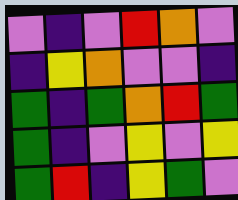[["violet", "indigo", "violet", "red", "orange", "violet"], ["indigo", "yellow", "orange", "violet", "violet", "indigo"], ["green", "indigo", "green", "orange", "red", "green"], ["green", "indigo", "violet", "yellow", "violet", "yellow"], ["green", "red", "indigo", "yellow", "green", "violet"]]